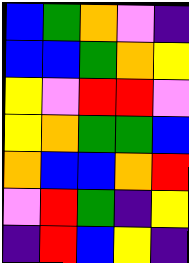[["blue", "green", "orange", "violet", "indigo"], ["blue", "blue", "green", "orange", "yellow"], ["yellow", "violet", "red", "red", "violet"], ["yellow", "orange", "green", "green", "blue"], ["orange", "blue", "blue", "orange", "red"], ["violet", "red", "green", "indigo", "yellow"], ["indigo", "red", "blue", "yellow", "indigo"]]